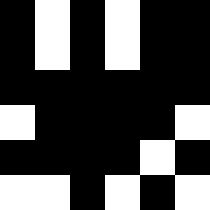[["black", "white", "black", "white", "black", "black"], ["black", "white", "black", "white", "black", "black"], ["black", "black", "black", "black", "black", "black"], ["white", "black", "black", "black", "black", "white"], ["black", "black", "black", "black", "white", "black"], ["white", "white", "black", "white", "black", "white"]]